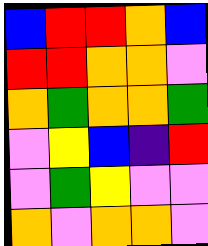[["blue", "red", "red", "orange", "blue"], ["red", "red", "orange", "orange", "violet"], ["orange", "green", "orange", "orange", "green"], ["violet", "yellow", "blue", "indigo", "red"], ["violet", "green", "yellow", "violet", "violet"], ["orange", "violet", "orange", "orange", "violet"]]